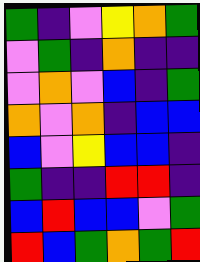[["green", "indigo", "violet", "yellow", "orange", "green"], ["violet", "green", "indigo", "orange", "indigo", "indigo"], ["violet", "orange", "violet", "blue", "indigo", "green"], ["orange", "violet", "orange", "indigo", "blue", "blue"], ["blue", "violet", "yellow", "blue", "blue", "indigo"], ["green", "indigo", "indigo", "red", "red", "indigo"], ["blue", "red", "blue", "blue", "violet", "green"], ["red", "blue", "green", "orange", "green", "red"]]